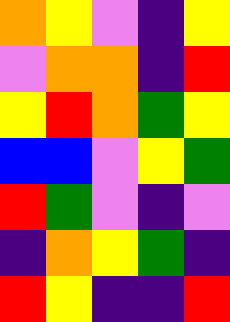[["orange", "yellow", "violet", "indigo", "yellow"], ["violet", "orange", "orange", "indigo", "red"], ["yellow", "red", "orange", "green", "yellow"], ["blue", "blue", "violet", "yellow", "green"], ["red", "green", "violet", "indigo", "violet"], ["indigo", "orange", "yellow", "green", "indigo"], ["red", "yellow", "indigo", "indigo", "red"]]